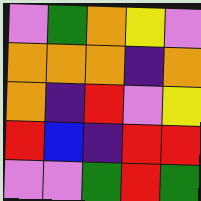[["violet", "green", "orange", "yellow", "violet"], ["orange", "orange", "orange", "indigo", "orange"], ["orange", "indigo", "red", "violet", "yellow"], ["red", "blue", "indigo", "red", "red"], ["violet", "violet", "green", "red", "green"]]